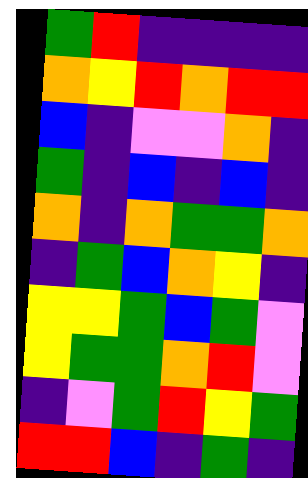[["green", "red", "indigo", "indigo", "indigo", "indigo"], ["orange", "yellow", "red", "orange", "red", "red"], ["blue", "indigo", "violet", "violet", "orange", "indigo"], ["green", "indigo", "blue", "indigo", "blue", "indigo"], ["orange", "indigo", "orange", "green", "green", "orange"], ["indigo", "green", "blue", "orange", "yellow", "indigo"], ["yellow", "yellow", "green", "blue", "green", "violet"], ["yellow", "green", "green", "orange", "red", "violet"], ["indigo", "violet", "green", "red", "yellow", "green"], ["red", "red", "blue", "indigo", "green", "indigo"]]